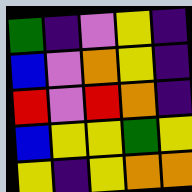[["green", "indigo", "violet", "yellow", "indigo"], ["blue", "violet", "orange", "yellow", "indigo"], ["red", "violet", "red", "orange", "indigo"], ["blue", "yellow", "yellow", "green", "yellow"], ["yellow", "indigo", "yellow", "orange", "orange"]]